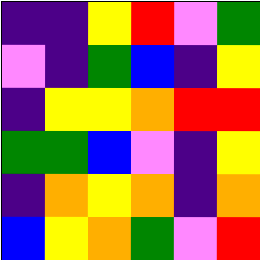[["indigo", "indigo", "yellow", "red", "violet", "green"], ["violet", "indigo", "green", "blue", "indigo", "yellow"], ["indigo", "yellow", "yellow", "orange", "red", "red"], ["green", "green", "blue", "violet", "indigo", "yellow"], ["indigo", "orange", "yellow", "orange", "indigo", "orange"], ["blue", "yellow", "orange", "green", "violet", "red"]]